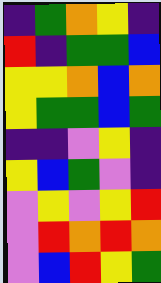[["indigo", "green", "orange", "yellow", "indigo"], ["red", "indigo", "green", "green", "blue"], ["yellow", "yellow", "orange", "blue", "orange"], ["yellow", "green", "green", "blue", "green"], ["indigo", "indigo", "violet", "yellow", "indigo"], ["yellow", "blue", "green", "violet", "indigo"], ["violet", "yellow", "violet", "yellow", "red"], ["violet", "red", "orange", "red", "orange"], ["violet", "blue", "red", "yellow", "green"]]